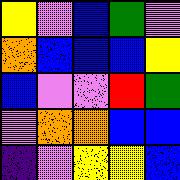[["yellow", "violet", "blue", "green", "violet"], ["orange", "blue", "blue", "blue", "yellow"], ["blue", "violet", "violet", "red", "green"], ["violet", "orange", "orange", "blue", "blue"], ["indigo", "violet", "yellow", "yellow", "blue"]]